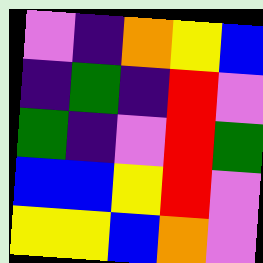[["violet", "indigo", "orange", "yellow", "blue"], ["indigo", "green", "indigo", "red", "violet"], ["green", "indigo", "violet", "red", "green"], ["blue", "blue", "yellow", "red", "violet"], ["yellow", "yellow", "blue", "orange", "violet"]]